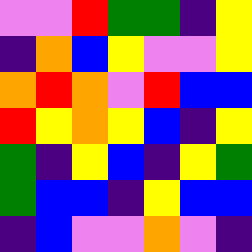[["violet", "violet", "red", "green", "green", "indigo", "yellow"], ["indigo", "orange", "blue", "yellow", "violet", "violet", "yellow"], ["orange", "red", "orange", "violet", "red", "blue", "blue"], ["red", "yellow", "orange", "yellow", "blue", "indigo", "yellow"], ["green", "indigo", "yellow", "blue", "indigo", "yellow", "green"], ["green", "blue", "blue", "indigo", "yellow", "blue", "blue"], ["indigo", "blue", "violet", "violet", "orange", "violet", "indigo"]]